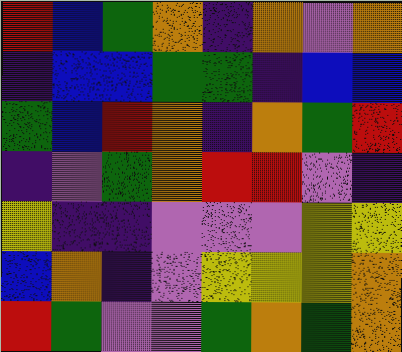[["red", "blue", "green", "orange", "indigo", "orange", "violet", "orange"], ["indigo", "blue", "blue", "green", "green", "indigo", "blue", "blue"], ["green", "blue", "red", "orange", "indigo", "orange", "green", "red"], ["indigo", "violet", "green", "orange", "red", "red", "violet", "indigo"], ["yellow", "indigo", "indigo", "violet", "violet", "violet", "yellow", "yellow"], ["blue", "orange", "indigo", "violet", "yellow", "yellow", "yellow", "orange"], ["red", "green", "violet", "violet", "green", "orange", "green", "orange"]]